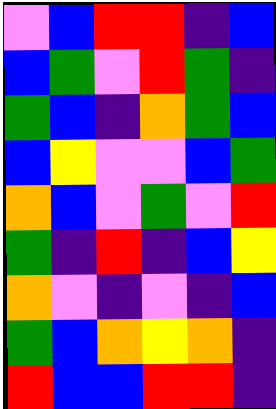[["violet", "blue", "red", "red", "indigo", "blue"], ["blue", "green", "violet", "red", "green", "indigo"], ["green", "blue", "indigo", "orange", "green", "blue"], ["blue", "yellow", "violet", "violet", "blue", "green"], ["orange", "blue", "violet", "green", "violet", "red"], ["green", "indigo", "red", "indigo", "blue", "yellow"], ["orange", "violet", "indigo", "violet", "indigo", "blue"], ["green", "blue", "orange", "yellow", "orange", "indigo"], ["red", "blue", "blue", "red", "red", "indigo"]]